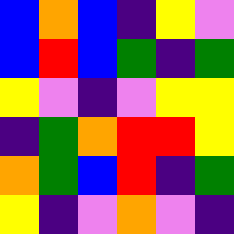[["blue", "orange", "blue", "indigo", "yellow", "violet"], ["blue", "red", "blue", "green", "indigo", "green"], ["yellow", "violet", "indigo", "violet", "yellow", "yellow"], ["indigo", "green", "orange", "red", "red", "yellow"], ["orange", "green", "blue", "red", "indigo", "green"], ["yellow", "indigo", "violet", "orange", "violet", "indigo"]]